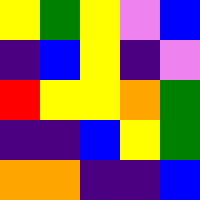[["yellow", "green", "yellow", "violet", "blue"], ["indigo", "blue", "yellow", "indigo", "violet"], ["red", "yellow", "yellow", "orange", "green"], ["indigo", "indigo", "blue", "yellow", "green"], ["orange", "orange", "indigo", "indigo", "blue"]]